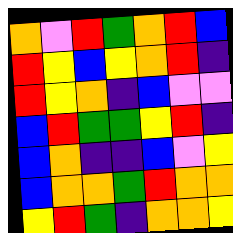[["orange", "violet", "red", "green", "orange", "red", "blue"], ["red", "yellow", "blue", "yellow", "orange", "red", "indigo"], ["red", "yellow", "orange", "indigo", "blue", "violet", "violet"], ["blue", "red", "green", "green", "yellow", "red", "indigo"], ["blue", "orange", "indigo", "indigo", "blue", "violet", "yellow"], ["blue", "orange", "orange", "green", "red", "orange", "orange"], ["yellow", "red", "green", "indigo", "orange", "orange", "yellow"]]